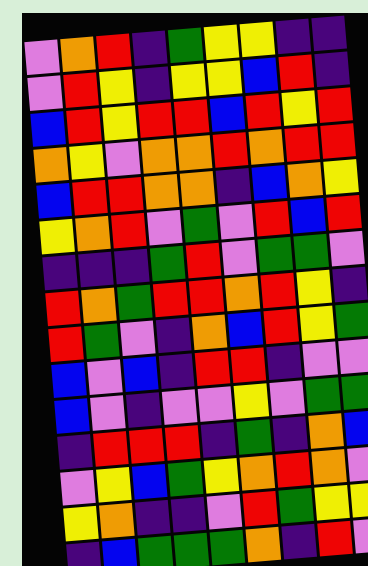[["violet", "orange", "red", "indigo", "green", "yellow", "yellow", "indigo", "indigo"], ["violet", "red", "yellow", "indigo", "yellow", "yellow", "blue", "red", "indigo"], ["blue", "red", "yellow", "red", "red", "blue", "red", "yellow", "red"], ["orange", "yellow", "violet", "orange", "orange", "red", "orange", "red", "red"], ["blue", "red", "red", "orange", "orange", "indigo", "blue", "orange", "yellow"], ["yellow", "orange", "red", "violet", "green", "violet", "red", "blue", "red"], ["indigo", "indigo", "indigo", "green", "red", "violet", "green", "green", "violet"], ["red", "orange", "green", "red", "red", "orange", "red", "yellow", "indigo"], ["red", "green", "violet", "indigo", "orange", "blue", "red", "yellow", "green"], ["blue", "violet", "blue", "indigo", "red", "red", "indigo", "violet", "violet"], ["blue", "violet", "indigo", "violet", "violet", "yellow", "violet", "green", "green"], ["indigo", "red", "red", "red", "indigo", "green", "indigo", "orange", "blue"], ["violet", "yellow", "blue", "green", "yellow", "orange", "red", "orange", "violet"], ["yellow", "orange", "indigo", "indigo", "violet", "red", "green", "yellow", "yellow"], ["indigo", "blue", "green", "green", "green", "orange", "indigo", "red", "violet"]]